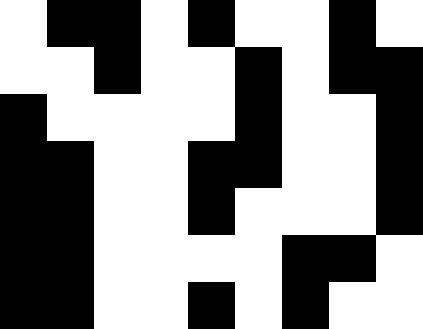[["white", "black", "black", "white", "black", "white", "white", "black", "white"], ["white", "white", "black", "white", "white", "black", "white", "black", "black"], ["black", "white", "white", "white", "white", "black", "white", "white", "black"], ["black", "black", "white", "white", "black", "black", "white", "white", "black"], ["black", "black", "white", "white", "black", "white", "white", "white", "black"], ["black", "black", "white", "white", "white", "white", "black", "black", "white"], ["black", "black", "white", "white", "black", "white", "black", "white", "white"]]